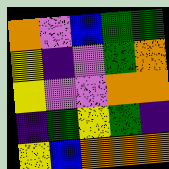[["orange", "violet", "blue", "green", "green"], ["yellow", "indigo", "violet", "green", "orange"], ["yellow", "violet", "violet", "orange", "orange"], ["indigo", "green", "yellow", "green", "indigo"], ["yellow", "blue", "orange", "orange", "orange"]]